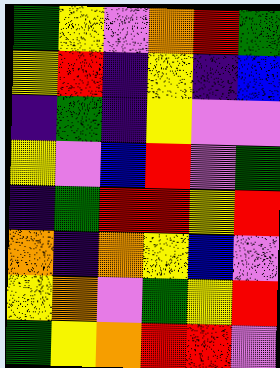[["green", "yellow", "violet", "orange", "red", "green"], ["yellow", "red", "indigo", "yellow", "indigo", "blue"], ["indigo", "green", "indigo", "yellow", "violet", "violet"], ["yellow", "violet", "blue", "red", "violet", "green"], ["indigo", "green", "red", "red", "yellow", "red"], ["orange", "indigo", "orange", "yellow", "blue", "violet"], ["yellow", "orange", "violet", "green", "yellow", "red"], ["green", "yellow", "orange", "red", "red", "violet"]]